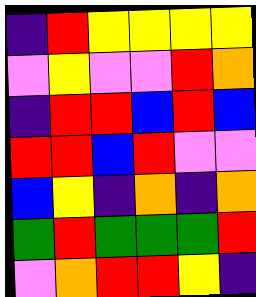[["indigo", "red", "yellow", "yellow", "yellow", "yellow"], ["violet", "yellow", "violet", "violet", "red", "orange"], ["indigo", "red", "red", "blue", "red", "blue"], ["red", "red", "blue", "red", "violet", "violet"], ["blue", "yellow", "indigo", "orange", "indigo", "orange"], ["green", "red", "green", "green", "green", "red"], ["violet", "orange", "red", "red", "yellow", "indigo"]]